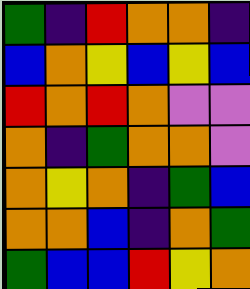[["green", "indigo", "red", "orange", "orange", "indigo"], ["blue", "orange", "yellow", "blue", "yellow", "blue"], ["red", "orange", "red", "orange", "violet", "violet"], ["orange", "indigo", "green", "orange", "orange", "violet"], ["orange", "yellow", "orange", "indigo", "green", "blue"], ["orange", "orange", "blue", "indigo", "orange", "green"], ["green", "blue", "blue", "red", "yellow", "orange"]]